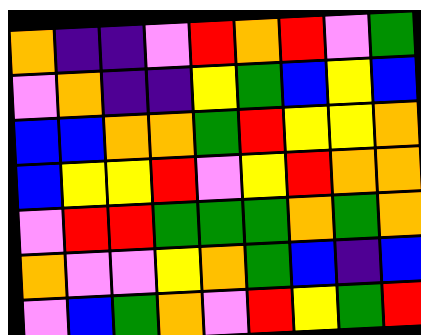[["orange", "indigo", "indigo", "violet", "red", "orange", "red", "violet", "green"], ["violet", "orange", "indigo", "indigo", "yellow", "green", "blue", "yellow", "blue"], ["blue", "blue", "orange", "orange", "green", "red", "yellow", "yellow", "orange"], ["blue", "yellow", "yellow", "red", "violet", "yellow", "red", "orange", "orange"], ["violet", "red", "red", "green", "green", "green", "orange", "green", "orange"], ["orange", "violet", "violet", "yellow", "orange", "green", "blue", "indigo", "blue"], ["violet", "blue", "green", "orange", "violet", "red", "yellow", "green", "red"]]